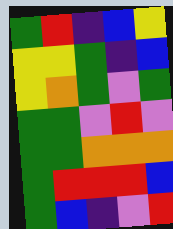[["green", "red", "indigo", "blue", "yellow"], ["yellow", "yellow", "green", "indigo", "blue"], ["yellow", "orange", "green", "violet", "green"], ["green", "green", "violet", "red", "violet"], ["green", "green", "orange", "orange", "orange"], ["green", "red", "red", "red", "blue"], ["green", "blue", "indigo", "violet", "red"]]